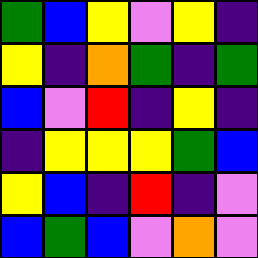[["green", "blue", "yellow", "violet", "yellow", "indigo"], ["yellow", "indigo", "orange", "green", "indigo", "green"], ["blue", "violet", "red", "indigo", "yellow", "indigo"], ["indigo", "yellow", "yellow", "yellow", "green", "blue"], ["yellow", "blue", "indigo", "red", "indigo", "violet"], ["blue", "green", "blue", "violet", "orange", "violet"]]